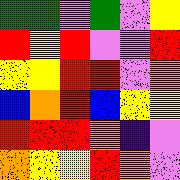[["green", "green", "violet", "green", "violet", "yellow"], ["red", "yellow", "red", "violet", "violet", "red"], ["yellow", "yellow", "red", "red", "violet", "orange"], ["blue", "orange", "red", "blue", "yellow", "yellow"], ["red", "red", "red", "orange", "indigo", "violet"], ["orange", "yellow", "yellow", "red", "orange", "violet"]]